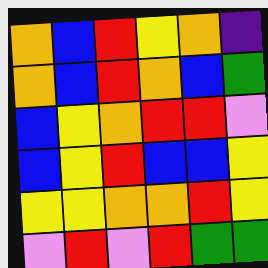[["orange", "blue", "red", "yellow", "orange", "indigo"], ["orange", "blue", "red", "orange", "blue", "green"], ["blue", "yellow", "orange", "red", "red", "violet"], ["blue", "yellow", "red", "blue", "blue", "yellow"], ["yellow", "yellow", "orange", "orange", "red", "yellow"], ["violet", "red", "violet", "red", "green", "green"]]